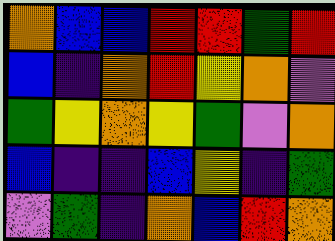[["orange", "blue", "blue", "red", "red", "green", "red"], ["blue", "indigo", "orange", "red", "yellow", "orange", "violet"], ["green", "yellow", "orange", "yellow", "green", "violet", "orange"], ["blue", "indigo", "indigo", "blue", "yellow", "indigo", "green"], ["violet", "green", "indigo", "orange", "blue", "red", "orange"]]